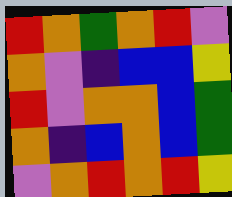[["red", "orange", "green", "orange", "red", "violet"], ["orange", "violet", "indigo", "blue", "blue", "yellow"], ["red", "violet", "orange", "orange", "blue", "green"], ["orange", "indigo", "blue", "orange", "blue", "green"], ["violet", "orange", "red", "orange", "red", "yellow"]]